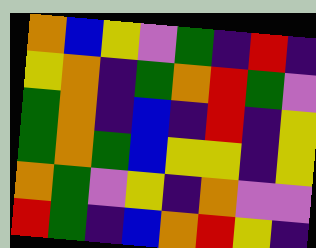[["orange", "blue", "yellow", "violet", "green", "indigo", "red", "indigo"], ["yellow", "orange", "indigo", "green", "orange", "red", "green", "violet"], ["green", "orange", "indigo", "blue", "indigo", "red", "indigo", "yellow"], ["green", "orange", "green", "blue", "yellow", "yellow", "indigo", "yellow"], ["orange", "green", "violet", "yellow", "indigo", "orange", "violet", "violet"], ["red", "green", "indigo", "blue", "orange", "red", "yellow", "indigo"]]